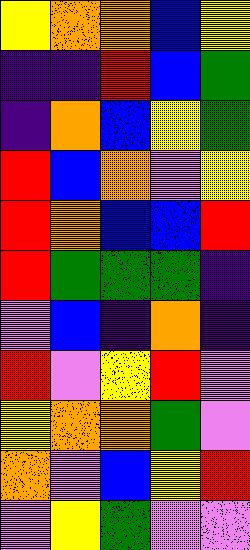[["yellow", "orange", "orange", "blue", "yellow"], ["indigo", "indigo", "red", "blue", "green"], ["indigo", "orange", "blue", "yellow", "green"], ["red", "blue", "orange", "violet", "yellow"], ["red", "orange", "blue", "blue", "red"], ["red", "green", "green", "green", "indigo"], ["violet", "blue", "indigo", "orange", "indigo"], ["red", "violet", "yellow", "red", "violet"], ["yellow", "orange", "orange", "green", "violet"], ["orange", "violet", "blue", "yellow", "red"], ["violet", "yellow", "green", "violet", "violet"]]